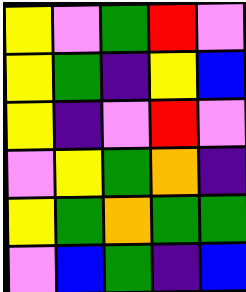[["yellow", "violet", "green", "red", "violet"], ["yellow", "green", "indigo", "yellow", "blue"], ["yellow", "indigo", "violet", "red", "violet"], ["violet", "yellow", "green", "orange", "indigo"], ["yellow", "green", "orange", "green", "green"], ["violet", "blue", "green", "indigo", "blue"]]